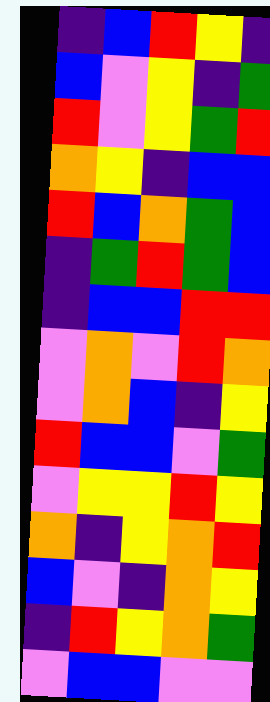[["indigo", "blue", "red", "yellow", "indigo"], ["blue", "violet", "yellow", "indigo", "green"], ["red", "violet", "yellow", "green", "red"], ["orange", "yellow", "indigo", "blue", "blue"], ["red", "blue", "orange", "green", "blue"], ["indigo", "green", "red", "green", "blue"], ["indigo", "blue", "blue", "red", "red"], ["violet", "orange", "violet", "red", "orange"], ["violet", "orange", "blue", "indigo", "yellow"], ["red", "blue", "blue", "violet", "green"], ["violet", "yellow", "yellow", "red", "yellow"], ["orange", "indigo", "yellow", "orange", "red"], ["blue", "violet", "indigo", "orange", "yellow"], ["indigo", "red", "yellow", "orange", "green"], ["violet", "blue", "blue", "violet", "violet"]]